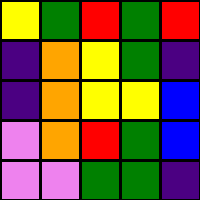[["yellow", "green", "red", "green", "red"], ["indigo", "orange", "yellow", "green", "indigo"], ["indigo", "orange", "yellow", "yellow", "blue"], ["violet", "orange", "red", "green", "blue"], ["violet", "violet", "green", "green", "indigo"]]